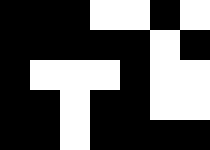[["black", "black", "black", "white", "white", "black", "white"], ["black", "black", "black", "black", "black", "white", "black"], ["black", "white", "white", "white", "black", "white", "white"], ["black", "black", "white", "black", "black", "white", "white"], ["black", "black", "white", "black", "black", "black", "black"]]